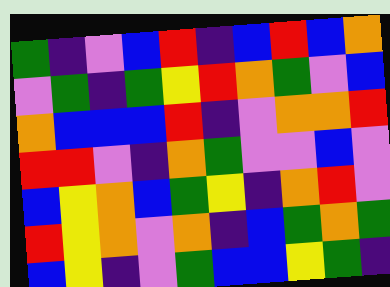[["green", "indigo", "violet", "blue", "red", "indigo", "blue", "red", "blue", "orange"], ["violet", "green", "indigo", "green", "yellow", "red", "orange", "green", "violet", "blue"], ["orange", "blue", "blue", "blue", "red", "indigo", "violet", "orange", "orange", "red"], ["red", "red", "violet", "indigo", "orange", "green", "violet", "violet", "blue", "violet"], ["blue", "yellow", "orange", "blue", "green", "yellow", "indigo", "orange", "red", "violet"], ["red", "yellow", "orange", "violet", "orange", "indigo", "blue", "green", "orange", "green"], ["blue", "yellow", "indigo", "violet", "green", "blue", "blue", "yellow", "green", "indigo"]]